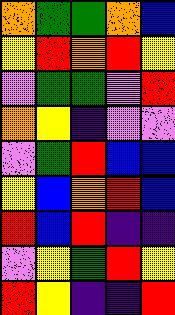[["orange", "green", "green", "orange", "blue"], ["yellow", "red", "orange", "red", "yellow"], ["violet", "green", "green", "violet", "red"], ["orange", "yellow", "indigo", "violet", "violet"], ["violet", "green", "red", "blue", "blue"], ["yellow", "blue", "orange", "red", "blue"], ["red", "blue", "red", "indigo", "indigo"], ["violet", "yellow", "green", "red", "yellow"], ["red", "yellow", "indigo", "indigo", "red"]]